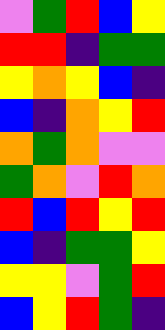[["violet", "green", "red", "blue", "yellow"], ["red", "red", "indigo", "green", "green"], ["yellow", "orange", "yellow", "blue", "indigo"], ["blue", "indigo", "orange", "yellow", "red"], ["orange", "green", "orange", "violet", "violet"], ["green", "orange", "violet", "red", "orange"], ["red", "blue", "red", "yellow", "red"], ["blue", "indigo", "green", "green", "yellow"], ["yellow", "yellow", "violet", "green", "red"], ["blue", "yellow", "red", "green", "indigo"]]